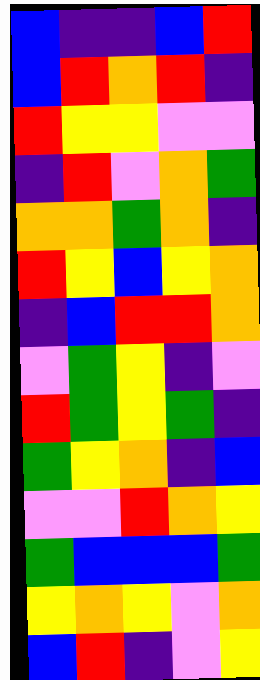[["blue", "indigo", "indigo", "blue", "red"], ["blue", "red", "orange", "red", "indigo"], ["red", "yellow", "yellow", "violet", "violet"], ["indigo", "red", "violet", "orange", "green"], ["orange", "orange", "green", "orange", "indigo"], ["red", "yellow", "blue", "yellow", "orange"], ["indigo", "blue", "red", "red", "orange"], ["violet", "green", "yellow", "indigo", "violet"], ["red", "green", "yellow", "green", "indigo"], ["green", "yellow", "orange", "indigo", "blue"], ["violet", "violet", "red", "orange", "yellow"], ["green", "blue", "blue", "blue", "green"], ["yellow", "orange", "yellow", "violet", "orange"], ["blue", "red", "indigo", "violet", "yellow"]]